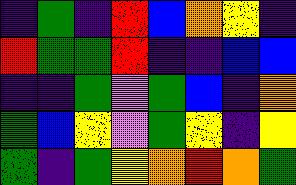[["indigo", "green", "indigo", "red", "blue", "orange", "yellow", "indigo"], ["red", "green", "green", "red", "indigo", "indigo", "blue", "blue"], ["indigo", "indigo", "green", "violet", "green", "blue", "indigo", "orange"], ["green", "blue", "yellow", "violet", "green", "yellow", "indigo", "yellow"], ["green", "indigo", "green", "yellow", "orange", "red", "orange", "green"]]